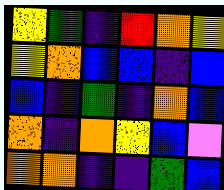[["yellow", "green", "indigo", "red", "orange", "yellow"], ["yellow", "orange", "blue", "blue", "indigo", "blue"], ["blue", "indigo", "green", "indigo", "orange", "blue"], ["orange", "indigo", "orange", "yellow", "blue", "violet"], ["orange", "orange", "indigo", "indigo", "green", "blue"]]